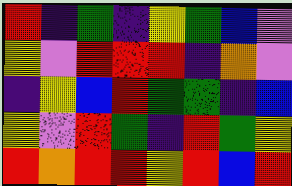[["red", "indigo", "green", "indigo", "yellow", "green", "blue", "violet"], ["yellow", "violet", "red", "red", "red", "indigo", "orange", "violet"], ["indigo", "yellow", "blue", "red", "green", "green", "indigo", "blue"], ["yellow", "violet", "red", "green", "indigo", "red", "green", "yellow"], ["red", "orange", "red", "red", "yellow", "red", "blue", "red"]]